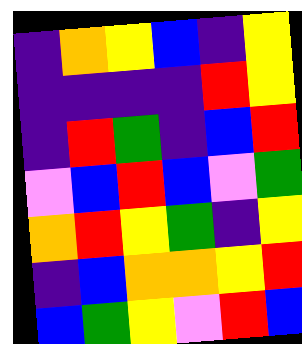[["indigo", "orange", "yellow", "blue", "indigo", "yellow"], ["indigo", "indigo", "indigo", "indigo", "red", "yellow"], ["indigo", "red", "green", "indigo", "blue", "red"], ["violet", "blue", "red", "blue", "violet", "green"], ["orange", "red", "yellow", "green", "indigo", "yellow"], ["indigo", "blue", "orange", "orange", "yellow", "red"], ["blue", "green", "yellow", "violet", "red", "blue"]]